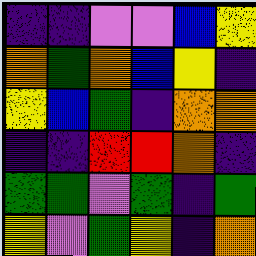[["indigo", "indigo", "violet", "violet", "blue", "yellow"], ["orange", "green", "orange", "blue", "yellow", "indigo"], ["yellow", "blue", "green", "indigo", "orange", "orange"], ["indigo", "indigo", "red", "red", "orange", "indigo"], ["green", "green", "violet", "green", "indigo", "green"], ["yellow", "violet", "green", "yellow", "indigo", "orange"]]